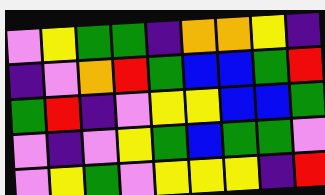[["violet", "yellow", "green", "green", "indigo", "orange", "orange", "yellow", "indigo"], ["indigo", "violet", "orange", "red", "green", "blue", "blue", "green", "red"], ["green", "red", "indigo", "violet", "yellow", "yellow", "blue", "blue", "green"], ["violet", "indigo", "violet", "yellow", "green", "blue", "green", "green", "violet"], ["violet", "yellow", "green", "violet", "yellow", "yellow", "yellow", "indigo", "red"]]